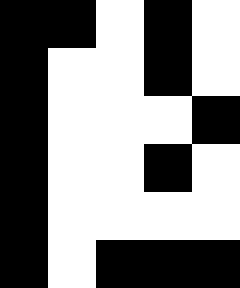[["black", "black", "white", "black", "white"], ["black", "white", "white", "black", "white"], ["black", "white", "white", "white", "black"], ["black", "white", "white", "black", "white"], ["black", "white", "white", "white", "white"], ["black", "white", "black", "black", "black"]]